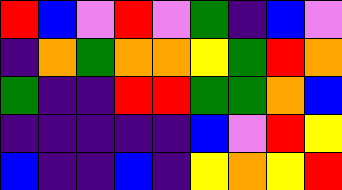[["red", "blue", "violet", "red", "violet", "green", "indigo", "blue", "violet"], ["indigo", "orange", "green", "orange", "orange", "yellow", "green", "red", "orange"], ["green", "indigo", "indigo", "red", "red", "green", "green", "orange", "blue"], ["indigo", "indigo", "indigo", "indigo", "indigo", "blue", "violet", "red", "yellow"], ["blue", "indigo", "indigo", "blue", "indigo", "yellow", "orange", "yellow", "red"]]